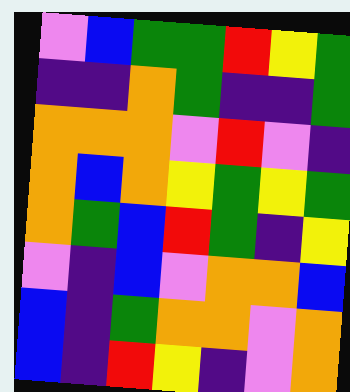[["violet", "blue", "green", "green", "red", "yellow", "green"], ["indigo", "indigo", "orange", "green", "indigo", "indigo", "green"], ["orange", "orange", "orange", "violet", "red", "violet", "indigo"], ["orange", "blue", "orange", "yellow", "green", "yellow", "green"], ["orange", "green", "blue", "red", "green", "indigo", "yellow"], ["violet", "indigo", "blue", "violet", "orange", "orange", "blue"], ["blue", "indigo", "green", "orange", "orange", "violet", "orange"], ["blue", "indigo", "red", "yellow", "indigo", "violet", "orange"]]